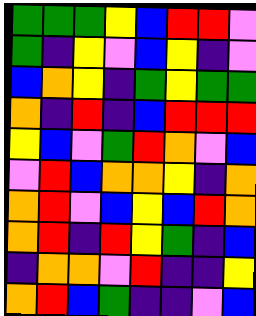[["green", "green", "green", "yellow", "blue", "red", "red", "violet"], ["green", "indigo", "yellow", "violet", "blue", "yellow", "indigo", "violet"], ["blue", "orange", "yellow", "indigo", "green", "yellow", "green", "green"], ["orange", "indigo", "red", "indigo", "blue", "red", "red", "red"], ["yellow", "blue", "violet", "green", "red", "orange", "violet", "blue"], ["violet", "red", "blue", "orange", "orange", "yellow", "indigo", "orange"], ["orange", "red", "violet", "blue", "yellow", "blue", "red", "orange"], ["orange", "red", "indigo", "red", "yellow", "green", "indigo", "blue"], ["indigo", "orange", "orange", "violet", "red", "indigo", "indigo", "yellow"], ["orange", "red", "blue", "green", "indigo", "indigo", "violet", "blue"]]